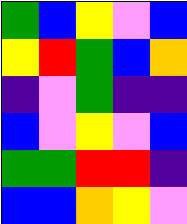[["green", "blue", "yellow", "violet", "blue"], ["yellow", "red", "green", "blue", "orange"], ["indigo", "violet", "green", "indigo", "indigo"], ["blue", "violet", "yellow", "violet", "blue"], ["green", "green", "red", "red", "indigo"], ["blue", "blue", "orange", "yellow", "violet"]]